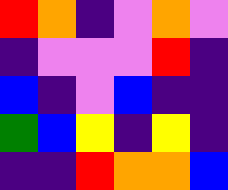[["red", "orange", "indigo", "violet", "orange", "violet"], ["indigo", "violet", "violet", "violet", "red", "indigo"], ["blue", "indigo", "violet", "blue", "indigo", "indigo"], ["green", "blue", "yellow", "indigo", "yellow", "indigo"], ["indigo", "indigo", "red", "orange", "orange", "blue"]]